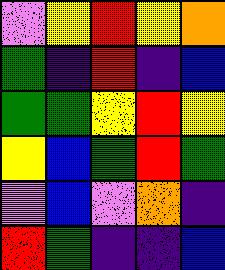[["violet", "yellow", "red", "yellow", "orange"], ["green", "indigo", "red", "indigo", "blue"], ["green", "green", "yellow", "red", "yellow"], ["yellow", "blue", "green", "red", "green"], ["violet", "blue", "violet", "orange", "indigo"], ["red", "green", "indigo", "indigo", "blue"]]